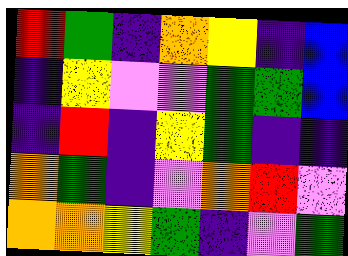[["red", "green", "indigo", "orange", "yellow", "indigo", "blue"], ["indigo", "yellow", "violet", "violet", "green", "green", "blue"], ["indigo", "red", "indigo", "yellow", "green", "indigo", "indigo"], ["orange", "green", "indigo", "violet", "orange", "red", "violet"], ["orange", "orange", "yellow", "green", "indigo", "violet", "green"]]